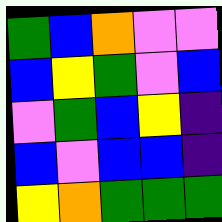[["green", "blue", "orange", "violet", "violet"], ["blue", "yellow", "green", "violet", "blue"], ["violet", "green", "blue", "yellow", "indigo"], ["blue", "violet", "blue", "blue", "indigo"], ["yellow", "orange", "green", "green", "green"]]